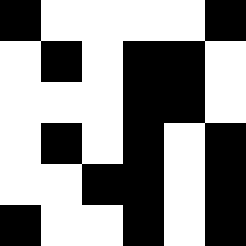[["black", "white", "white", "white", "white", "black"], ["white", "black", "white", "black", "black", "white"], ["white", "white", "white", "black", "black", "white"], ["white", "black", "white", "black", "white", "black"], ["white", "white", "black", "black", "white", "black"], ["black", "white", "white", "black", "white", "black"]]